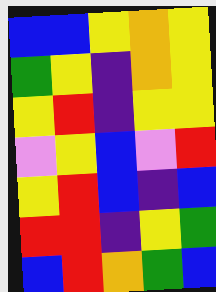[["blue", "blue", "yellow", "orange", "yellow"], ["green", "yellow", "indigo", "orange", "yellow"], ["yellow", "red", "indigo", "yellow", "yellow"], ["violet", "yellow", "blue", "violet", "red"], ["yellow", "red", "blue", "indigo", "blue"], ["red", "red", "indigo", "yellow", "green"], ["blue", "red", "orange", "green", "blue"]]